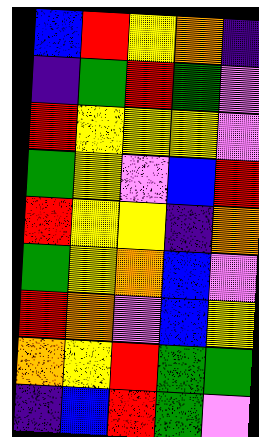[["blue", "red", "yellow", "orange", "indigo"], ["indigo", "green", "red", "green", "violet"], ["red", "yellow", "yellow", "yellow", "violet"], ["green", "yellow", "violet", "blue", "red"], ["red", "yellow", "yellow", "indigo", "orange"], ["green", "yellow", "orange", "blue", "violet"], ["red", "orange", "violet", "blue", "yellow"], ["orange", "yellow", "red", "green", "green"], ["indigo", "blue", "red", "green", "violet"]]